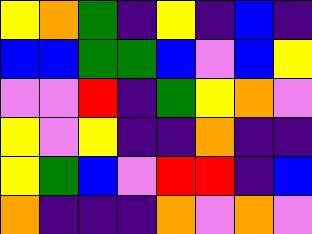[["yellow", "orange", "green", "indigo", "yellow", "indigo", "blue", "indigo"], ["blue", "blue", "green", "green", "blue", "violet", "blue", "yellow"], ["violet", "violet", "red", "indigo", "green", "yellow", "orange", "violet"], ["yellow", "violet", "yellow", "indigo", "indigo", "orange", "indigo", "indigo"], ["yellow", "green", "blue", "violet", "red", "red", "indigo", "blue"], ["orange", "indigo", "indigo", "indigo", "orange", "violet", "orange", "violet"]]